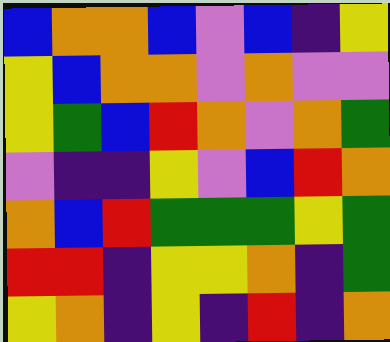[["blue", "orange", "orange", "blue", "violet", "blue", "indigo", "yellow"], ["yellow", "blue", "orange", "orange", "violet", "orange", "violet", "violet"], ["yellow", "green", "blue", "red", "orange", "violet", "orange", "green"], ["violet", "indigo", "indigo", "yellow", "violet", "blue", "red", "orange"], ["orange", "blue", "red", "green", "green", "green", "yellow", "green"], ["red", "red", "indigo", "yellow", "yellow", "orange", "indigo", "green"], ["yellow", "orange", "indigo", "yellow", "indigo", "red", "indigo", "orange"]]